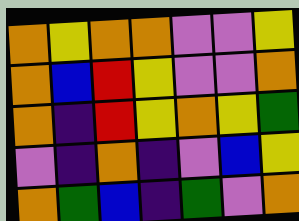[["orange", "yellow", "orange", "orange", "violet", "violet", "yellow"], ["orange", "blue", "red", "yellow", "violet", "violet", "orange"], ["orange", "indigo", "red", "yellow", "orange", "yellow", "green"], ["violet", "indigo", "orange", "indigo", "violet", "blue", "yellow"], ["orange", "green", "blue", "indigo", "green", "violet", "orange"]]